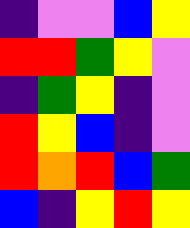[["indigo", "violet", "violet", "blue", "yellow"], ["red", "red", "green", "yellow", "violet"], ["indigo", "green", "yellow", "indigo", "violet"], ["red", "yellow", "blue", "indigo", "violet"], ["red", "orange", "red", "blue", "green"], ["blue", "indigo", "yellow", "red", "yellow"]]